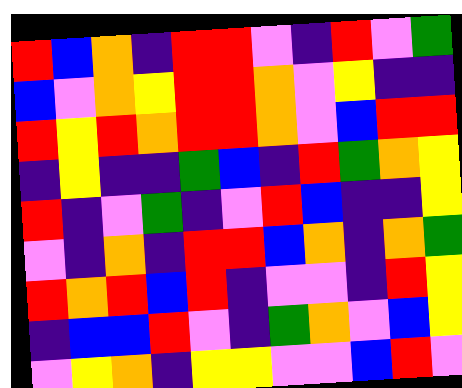[["red", "blue", "orange", "indigo", "red", "red", "violet", "indigo", "red", "violet", "green"], ["blue", "violet", "orange", "yellow", "red", "red", "orange", "violet", "yellow", "indigo", "indigo"], ["red", "yellow", "red", "orange", "red", "red", "orange", "violet", "blue", "red", "red"], ["indigo", "yellow", "indigo", "indigo", "green", "blue", "indigo", "red", "green", "orange", "yellow"], ["red", "indigo", "violet", "green", "indigo", "violet", "red", "blue", "indigo", "indigo", "yellow"], ["violet", "indigo", "orange", "indigo", "red", "red", "blue", "orange", "indigo", "orange", "green"], ["red", "orange", "red", "blue", "red", "indigo", "violet", "violet", "indigo", "red", "yellow"], ["indigo", "blue", "blue", "red", "violet", "indigo", "green", "orange", "violet", "blue", "yellow"], ["violet", "yellow", "orange", "indigo", "yellow", "yellow", "violet", "violet", "blue", "red", "violet"]]